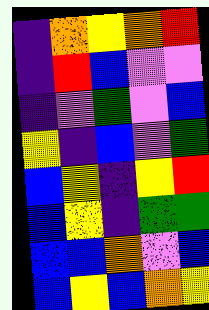[["indigo", "orange", "yellow", "orange", "red"], ["indigo", "red", "blue", "violet", "violet"], ["indigo", "violet", "green", "violet", "blue"], ["yellow", "indigo", "blue", "violet", "green"], ["blue", "yellow", "indigo", "yellow", "red"], ["blue", "yellow", "indigo", "green", "green"], ["blue", "blue", "orange", "violet", "blue"], ["blue", "yellow", "blue", "orange", "yellow"]]